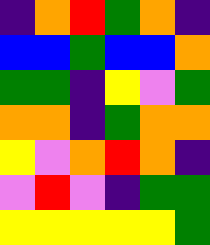[["indigo", "orange", "red", "green", "orange", "indigo"], ["blue", "blue", "green", "blue", "blue", "orange"], ["green", "green", "indigo", "yellow", "violet", "green"], ["orange", "orange", "indigo", "green", "orange", "orange"], ["yellow", "violet", "orange", "red", "orange", "indigo"], ["violet", "red", "violet", "indigo", "green", "green"], ["yellow", "yellow", "yellow", "yellow", "yellow", "green"]]